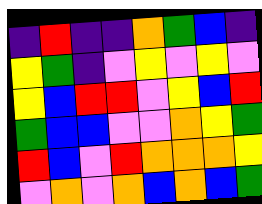[["indigo", "red", "indigo", "indigo", "orange", "green", "blue", "indigo"], ["yellow", "green", "indigo", "violet", "yellow", "violet", "yellow", "violet"], ["yellow", "blue", "red", "red", "violet", "yellow", "blue", "red"], ["green", "blue", "blue", "violet", "violet", "orange", "yellow", "green"], ["red", "blue", "violet", "red", "orange", "orange", "orange", "yellow"], ["violet", "orange", "violet", "orange", "blue", "orange", "blue", "green"]]